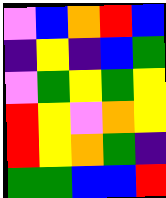[["violet", "blue", "orange", "red", "blue"], ["indigo", "yellow", "indigo", "blue", "green"], ["violet", "green", "yellow", "green", "yellow"], ["red", "yellow", "violet", "orange", "yellow"], ["red", "yellow", "orange", "green", "indigo"], ["green", "green", "blue", "blue", "red"]]